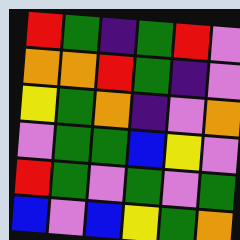[["red", "green", "indigo", "green", "red", "violet"], ["orange", "orange", "red", "green", "indigo", "violet"], ["yellow", "green", "orange", "indigo", "violet", "orange"], ["violet", "green", "green", "blue", "yellow", "violet"], ["red", "green", "violet", "green", "violet", "green"], ["blue", "violet", "blue", "yellow", "green", "orange"]]